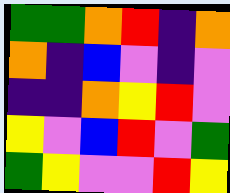[["green", "green", "orange", "red", "indigo", "orange"], ["orange", "indigo", "blue", "violet", "indigo", "violet"], ["indigo", "indigo", "orange", "yellow", "red", "violet"], ["yellow", "violet", "blue", "red", "violet", "green"], ["green", "yellow", "violet", "violet", "red", "yellow"]]